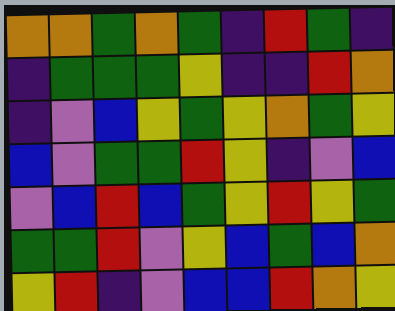[["orange", "orange", "green", "orange", "green", "indigo", "red", "green", "indigo"], ["indigo", "green", "green", "green", "yellow", "indigo", "indigo", "red", "orange"], ["indigo", "violet", "blue", "yellow", "green", "yellow", "orange", "green", "yellow"], ["blue", "violet", "green", "green", "red", "yellow", "indigo", "violet", "blue"], ["violet", "blue", "red", "blue", "green", "yellow", "red", "yellow", "green"], ["green", "green", "red", "violet", "yellow", "blue", "green", "blue", "orange"], ["yellow", "red", "indigo", "violet", "blue", "blue", "red", "orange", "yellow"]]